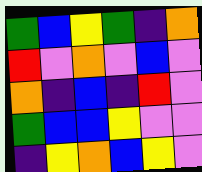[["green", "blue", "yellow", "green", "indigo", "orange"], ["red", "violet", "orange", "violet", "blue", "violet"], ["orange", "indigo", "blue", "indigo", "red", "violet"], ["green", "blue", "blue", "yellow", "violet", "violet"], ["indigo", "yellow", "orange", "blue", "yellow", "violet"]]